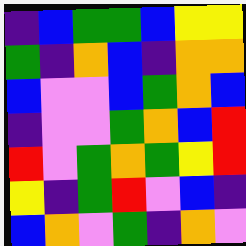[["indigo", "blue", "green", "green", "blue", "yellow", "yellow"], ["green", "indigo", "orange", "blue", "indigo", "orange", "orange"], ["blue", "violet", "violet", "blue", "green", "orange", "blue"], ["indigo", "violet", "violet", "green", "orange", "blue", "red"], ["red", "violet", "green", "orange", "green", "yellow", "red"], ["yellow", "indigo", "green", "red", "violet", "blue", "indigo"], ["blue", "orange", "violet", "green", "indigo", "orange", "violet"]]